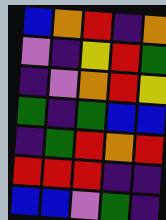[["blue", "orange", "red", "indigo", "orange"], ["violet", "indigo", "yellow", "red", "green"], ["indigo", "violet", "orange", "red", "yellow"], ["green", "indigo", "green", "blue", "blue"], ["indigo", "green", "red", "orange", "red"], ["red", "red", "red", "indigo", "indigo"], ["blue", "blue", "violet", "green", "indigo"]]